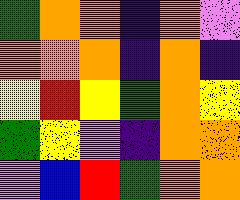[["green", "orange", "orange", "indigo", "orange", "violet"], ["orange", "orange", "orange", "indigo", "orange", "indigo"], ["yellow", "red", "yellow", "green", "orange", "yellow"], ["green", "yellow", "violet", "indigo", "orange", "orange"], ["violet", "blue", "red", "green", "orange", "orange"]]